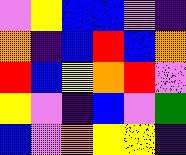[["violet", "yellow", "blue", "blue", "violet", "indigo"], ["orange", "indigo", "blue", "red", "blue", "orange"], ["red", "blue", "yellow", "orange", "red", "violet"], ["yellow", "violet", "indigo", "blue", "violet", "green"], ["blue", "violet", "orange", "yellow", "yellow", "indigo"]]